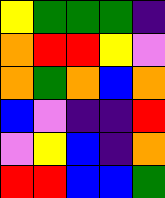[["yellow", "green", "green", "green", "indigo"], ["orange", "red", "red", "yellow", "violet"], ["orange", "green", "orange", "blue", "orange"], ["blue", "violet", "indigo", "indigo", "red"], ["violet", "yellow", "blue", "indigo", "orange"], ["red", "red", "blue", "blue", "green"]]